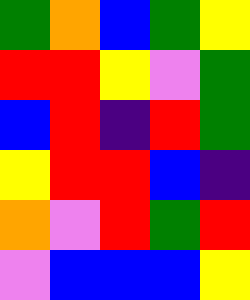[["green", "orange", "blue", "green", "yellow"], ["red", "red", "yellow", "violet", "green"], ["blue", "red", "indigo", "red", "green"], ["yellow", "red", "red", "blue", "indigo"], ["orange", "violet", "red", "green", "red"], ["violet", "blue", "blue", "blue", "yellow"]]